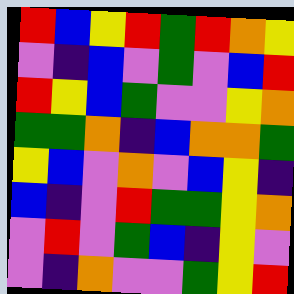[["red", "blue", "yellow", "red", "green", "red", "orange", "yellow"], ["violet", "indigo", "blue", "violet", "green", "violet", "blue", "red"], ["red", "yellow", "blue", "green", "violet", "violet", "yellow", "orange"], ["green", "green", "orange", "indigo", "blue", "orange", "orange", "green"], ["yellow", "blue", "violet", "orange", "violet", "blue", "yellow", "indigo"], ["blue", "indigo", "violet", "red", "green", "green", "yellow", "orange"], ["violet", "red", "violet", "green", "blue", "indigo", "yellow", "violet"], ["violet", "indigo", "orange", "violet", "violet", "green", "yellow", "red"]]